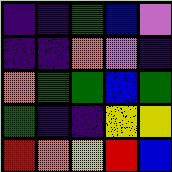[["indigo", "indigo", "green", "blue", "violet"], ["indigo", "indigo", "orange", "violet", "indigo"], ["orange", "green", "green", "blue", "green"], ["green", "indigo", "indigo", "yellow", "yellow"], ["red", "orange", "yellow", "red", "blue"]]